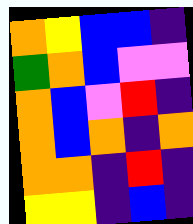[["orange", "yellow", "blue", "blue", "indigo"], ["green", "orange", "blue", "violet", "violet"], ["orange", "blue", "violet", "red", "indigo"], ["orange", "blue", "orange", "indigo", "orange"], ["orange", "orange", "indigo", "red", "indigo"], ["yellow", "yellow", "indigo", "blue", "indigo"]]